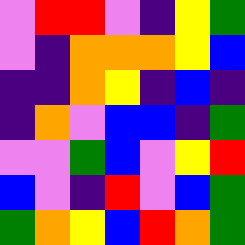[["violet", "red", "red", "violet", "indigo", "yellow", "green"], ["violet", "indigo", "orange", "orange", "orange", "yellow", "blue"], ["indigo", "indigo", "orange", "yellow", "indigo", "blue", "indigo"], ["indigo", "orange", "violet", "blue", "blue", "indigo", "green"], ["violet", "violet", "green", "blue", "violet", "yellow", "red"], ["blue", "violet", "indigo", "red", "violet", "blue", "green"], ["green", "orange", "yellow", "blue", "red", "orange", "green"]]